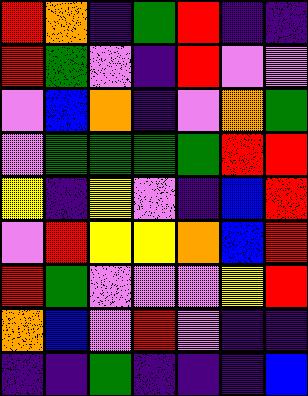[["red", "orange", "indigo", "green", "red", "indigo", "indigo"], ["red", "green", "violet", "indigo", "red", "violet", "violet"], ["violet", "blue", "orange", "indigo", "violet", "orange", "green"], ["violet", "green", "green", "green", "green", "red", "red"], ["yellow", "indigo", "yellow", "violet", "indigo", "blue", "red"], ["violet", "red", "yellow", "yellow", "orange", "blue", "red"], ["red", "green", "violet", "violet", "violet", "yellow", "red"], ["orange", "blue", "violet", "red", "violet", "indigo", "indigo"], ["indigo", "indigo", "green", "indigo", "indigo", "indigo", "blue"]]